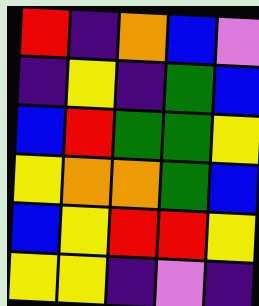[["red", "indigo", "orange", "blue", "violet"], ["indigo", "yellow", "indigo", "green", "blue"], ["blue", "red", "green", "green", "yellow"], ["yellow", "orange", "orange", "green", "blue"], ["blue", "yellow", "red", "red", "yellow"], ["yellow", "yellow", "indigo", "violet", "indigo"]]